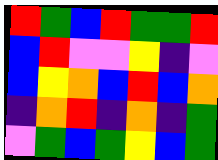[["red", "green", "blue", "red", "green", "green", "red"], ["blue", "red", "violet", "violet", "yellow", "indigo", "violet"], ["blue", "yellow", "orange", "blue", "red", "blue", "orange"], ["indigo", "orange", "red", "indigo", "orange", "indigo", "green"], ["violet", "green", "blue", "green", "yellow", "blue", "green"]]